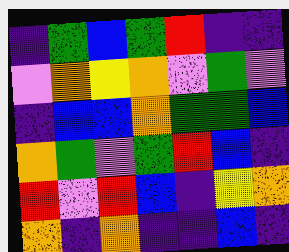[["indigo", "green", "blue", "green", "red", "indigo", "indigo"], ["violet", "orange", "yellow", "orange", "violet", "green", "violet"], ["indigo", "blue", "blue", "orange", "green", "green", "blue"], ["orange", "green", "violet", "green", "red", "blue", "indigo"], ["red", "violet", "red", "blue", "indigo", "yellow", "orange"], ["orange", "indigo", "orange", "indigo", "indigo", "blue", "indigo"]]